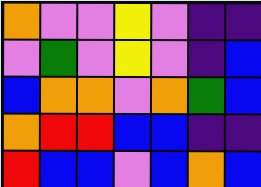[["orange", "violet", "violet", "yellow", "violet", "indigo", "indigo"], ["violet", "green", "violet", "yellow", "violet", "indigo", "blue"], ["blue", "orange", "orange", "violet", "orange", "green", "blue"], ["orange", "red", "red", "blue", "blue", "indigo", "indigo"], ["red", "blue", "blue", "violet", "blue", "orange", "blue"]]